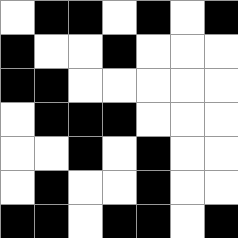[["white", "black", "black", "white", "black", "white", "black"], ["black", "white", "white", "black", "white", "white", "white"], ["black", "black", "white", "white", "white", "white", "white"], ["white", "black", "black", "black", "white", "white", "white"], ["white", "white", "black", "white", "black", "white", "white"], ["white", "black", "white", "white", "black", "white", "white"], ["black", "black", "white", "black", "black", "white", "black"]]